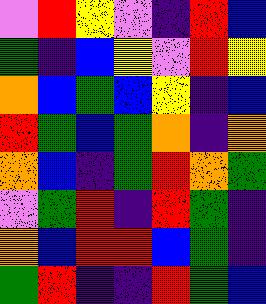[["violet", "red", "yellow", "violet", "indigo", "red", "blue"], ["green", "indigo", "blue", "yellow", "violet", "red", "yellow"], ["orange", "blue", "green", "blue", "yellow", "indigo", "blue"], ["red", "green", "blue", "green", "orange", "indigo", "orange"], ["orange", "blue", "indigo", "green", "red", "orange", "green"], ["violet", "green", "red", "indigo", "red", "green", "indigo"], ["orange", "blue", "red", "red", "blue", "green", "indigo"], ["green", "red", "indigo", "indigo", "red", "green", "blue"]]